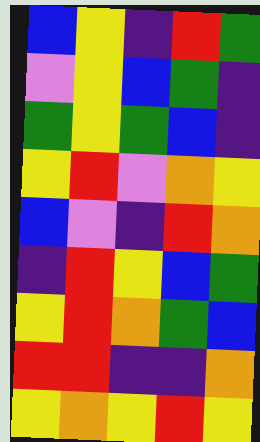[["blue", "yellow", "indigo", "red", "green"], ["violet", "yellow", "blue", "green", "indigo"], ["green", "yellow", "green", "blue", "indigo"], ["yellow", "red", "violet", "orange", "yellow"], ["blue", "violet", "indigo", "red", "orange"], ["indigo", "red", "yellow", "blue", "green"], ["yellow", "red", "orange", "green", "blue"], ["red", "red", "indigo", "indigo", "orange"], ["yellow", "orange", "yellow", "red", "yellow"]]